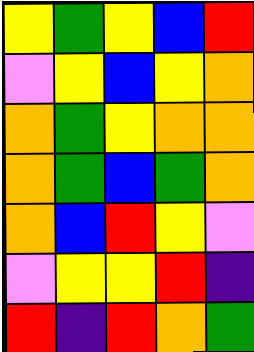[["yellow", "green", "yellow", "blue", "red"], ["violet", "yellow", "blue", "yellow", "orange"], ["orange", "green", "yellow", "orange", "orange"], ["orange", "green", "blue", "green", "orange"], ["orange", "blue", "red", "yellow", "violet"], ["violet", "yellow", "yellow", "red", "indigo"], ["red", "indigo", "red", "orange", "green"]]